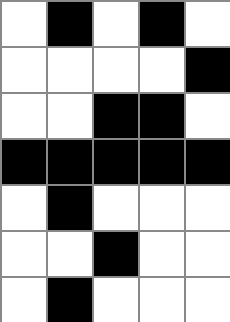[["white", "black", "white", "black", "white"], ["white", "white", "white", "white", "black"], ["white", "white", "black", "black", "white"], ["black", "black", "black", "black", "black"], ["white", "black", "white", "white", "white"], ["white", "white", "black", "white", "white"], ["white", "black", "white", "white", "white"]]